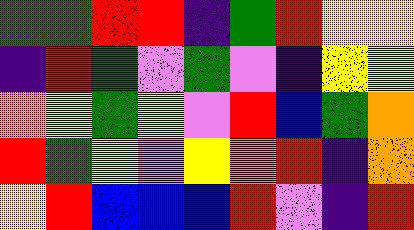[["green", "green", "red", "red", "indigo", "green", "red", "yellow", "yellow"], ["indigo", "red", "green", "violet", "green", "violet", "indigo", "yellow", "yellow"], ["orange", "yellow", "green", "yellow", "violet", "red", "blue", "green", "orange"], ["red", "green", "yellow", "violet", "yellow", "orange", "red", "indigo", "orange"], ["yellow", "red", "blue", "blue", "blue", "red", "violet", "indigo", "red"]]